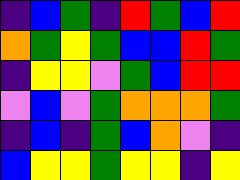[["indigo", "blue", "green", "indigo", "red", "green", "blue", "red"], ["orange", "green", "yellow", "green", "blue", "blue", "red", "green"], ["indigo", "yellow", "yellow", "violet", "green", "blue", "red", "red"], ["violet", "blue", "violet", "green", "orange", "orange", "orange", "green"], ["indigo", "blue", "indigo", "green", "blue", "orange", "violet", "indigo"], ["blue", "yellow", "yellow", "green", "yellow", "yellow", "indigo", "yellow"]]